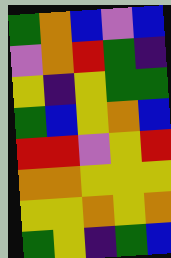[["green", "orange", "blue", "violet", "blue"], ["violet", "orange", "red", "green", "indigo"], ["yellow", "indigo", "yellow", "green", "green"], ["green", "blue", "yellow", "orange", "blue"], ["red", "red", "violet", "yellow", "red"], ["orange", "orange", "yellow", "yellow", "yellow"], ["yellow", "yellow", "orange", "yellow", "orange"], ["green", "yellow", "indigo", "green", "blue"]]